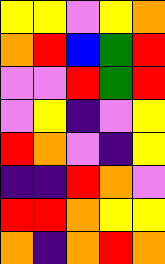[["yellow", "yellow", "violet", "yellow", "orange"], ["orange", "red", "blue", "green", "red"], ["violet", "violet", "red", "green", "red"], ["violet", "yellow", "indigo", "violet", "yellow"], ["red", "orange", "violet", "indigo", "yellow"], ["indigo", "indigo", "red", "orange", "violet"], ["red", "red", "orange", "yellow", "yellow"], ["orange", "indigo", "orange", "red", "orange"]]